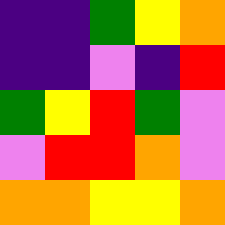[["indigo", "indigo", "green", "yellow", "orange"], ["indigo", "indigo", "violet", "indigo", "red"], ["green", "yellow", "red", "green", "violet"], ["violet", "red", "red", "orange", "violet"], ["orange", "orange", "yellow", "yellow", "orange"]]